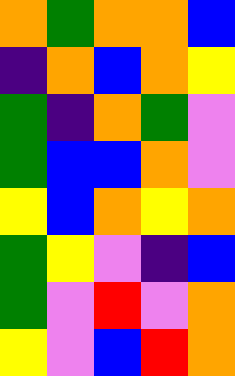[["orange", "green", "orange", "orange", "blue"], ["indigo", "orange", "blue", "orange", "yellow"], ["green", "indigo", "orange", "green", "violet"], ["green", "blue", "blue", "orange", "violet"], ["yellow", "blue", "orange", "yellow", "orange"], ["green", "yellow", "violet", "indigo", "blue"], ["green", "violet", "red", "violet", "orange"], ["yellow", "violet", "blue", "red", "orange"]]